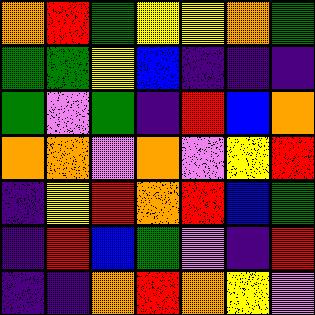[["orange", "red", "green", "yellow", "yellow", "orange", "green"], ["green", "green", "yellow", "blue", "indigo", "indigo", "indigo"], ["green", "violet", "green", "indigo", "red", "blue", "orange"], ["orange", "orange", "violet", "orange", "violet", "yellow", "red"], ["indigo", "yellow", "red", "orange", "red", "blue", "green"], ["indigo", "red", "blue", "green", "violet", "indigo", "red"], ["indigo", "indigo", "orange", "red", "orange", "yellow", "violet"]]